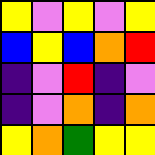[["yellow", "violet", "yellow", "violet", "yellow"], ["blue", "yellow", "blue", "orange", "red"], ["indigo", "violet", "red", "indigo", "violet"], ["indigo", "violet", "orange", "indigo", "orange"], ["yellow", "orange", "green", "yellow", "yellow"]]